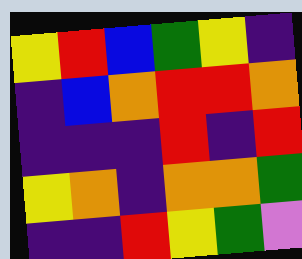[["yellow", "red", "blue", "green", "yellow", "indigo"], ["indigo", "blue", "orange", "red", "red", "orange"], ["indigo", "indigo", "indigo", "red", "indigo", "red"], ["yellow", "orange", "indigo", "orange", "orange", "green"], ["indigo", "indigo", "red", "yellow", "green", "violet"]]